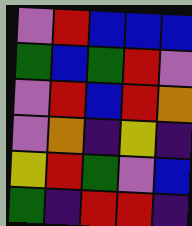[["violet", "red", "blue", "blue", "blue"], ["green", "blue", "green", "red", "violet"], ["violet", "red", "blue", "red", "orange"], ["violet", "orange", "indigo", "yellow", "indigo"], ["yellow", "red", "green", "violet", "blue"], ["green", "indigo", "red", "red", "indigo"]]